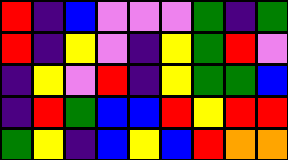[["red", "indigo", "blue", "violet", "violet", "violet", "green", "indigo", "green"], ["red", "indigo", "yellow", "violet", "indigo", "yellow", "green", "red", "violet"], ["indigo", "yellow", "violet", "red", "indigo", "yellow", "green", "green", "blue"], ["indigo", "red", "green", "blue", "blue", "red", "yellow", "red", "red"], ["green", "yellow", "indigo", "blue", "yellow", "blue", "red", "orange", "orange"]]